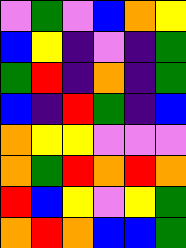[["violet", "green", "violet", "blue", "orange", "yellow"], ["blue", "yellow", "indigo", "violet", "indigo", "green"], ["green", "red", "indigo", "orange", "indigo", "green"], ["blue", "indigo", "red", "green", "indigo", "blue"], ["orange", "yellow", "yellow", "violet", "violet", "violet"], ["orange", "green", "red", "orange", "red", "orange"], ["red", "blue", "yellow", "violet", "yellow", "green"], ["orange", "red", "orange", "blue", "blue", "green"]]